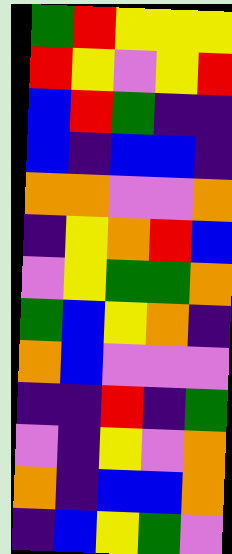[["green", "red", "yellow", "yellow", "yellow"], ["red", "yellow", "violet", "yellow", "red"], ["blue", "red", "green", "indigo", "indigo"], ["blue", "indigo", "blue", "blue", "indigo"], ["orange", "orange", "violet", "violet", "orange"], ["indigo", "yellow", "orange", "red", "blue"], ["violet", "yellow", "green", "green", "orange"], ["green", "blue", "yellow", "orange", "indigo"], ["orange", "blue", "violet", "violet", "violet"], ["indigo", "indigo", "red", "indigo", "green"], ["violet", "indigo", "yellow", "violet", "orange"], ["orange", "indigo", "blue", "blue", "orange"], ["indigo", "blue", "yellow", "green", "violet"]]